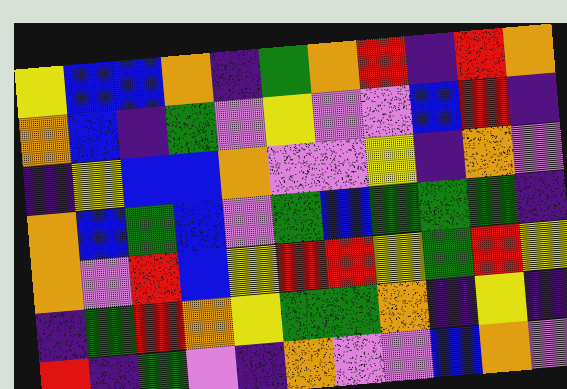[["yellow", "blue", "blue", "orange", "indigo", "green", "orange", "red", "indigo", "red", "orange"], ["orange", "blue", "indigo", "green", "violet", "yellow", "violet", "violet", "blue", "red", "indigo"], ["indigo", "yellow", "blue", "blue", "orange", "violet", "violet", "yellow", "indigo", "orange", "violet"], ["orange", "blue", "green", "blue", "violet", "green", "blue", "green", "green", "green", "indigo"], ["orange", "violet", "red", "blue", "yellow", "red", "red", "yellow", "green", "red", "yellow"], ["indigo", "green", "red", "orange", "yellow", "green", "green", "orange", "indigo", "yellow", "indigo"], ["red", "indigo", "green", "violet", "indigo", "orange", "violet", "violet", "blue", "orange", "violet"]]